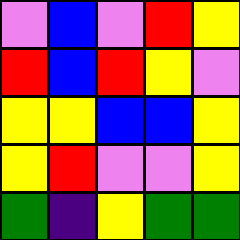[["violet", "blue", "violet", "red", "yellow"], ["red", "blue", "red", "yellow", "violet"], ["yellow", "yellow", "blue", "blue", "yellow"], ["yellow", "red", "violet", "violet", "yellow"], ["green", "indigo", "yellow", "green", "green"]]